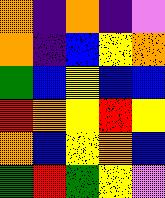[["orange", "indigo", "orange", "indigo", "violet"], ["orange", "indigo", "blue", "yellow", "orange"], ["green", "blue", "yellow", "blue", "blue"], ["red", "orange", "yellow", "red", "yellow"], ["orange", "blue", "yellow", "orange", "blue"], ["green", "red", "green", "yellow", "violet"]]